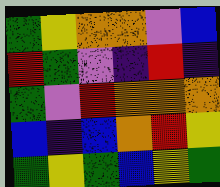[["green", "yellow", "orange", "orange", "violet", "blue"], ["red", "green", "violet", "indigo", "red", "indigo"], ["green", "violet", "red", "orange", "orange", "orange"], ["blue", "indigo", "blue", "orange", "red", "yellow"], ["green", "yellow", "green", "blue", "yellow", "green"]]